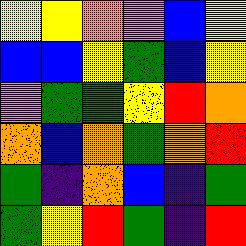[["yellow", "yellow", "orange", "violet", "blue", "yellow"], ["blue", "blue", "yellow", "green", "blue", "yellow"], ["violet", "green", "green", "yellow", "red", "orange"], ["orange", "blue", "orange", "green", "orange", "red"], ["green", "indigo", "orange", "blue", "indigo", "green"], ["green", "yellow", "red", "green", "indigo", "red"]]